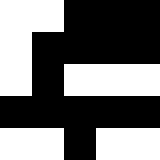[["white", "white", "black", "black", "black"], ["white", "black", "black", "black", "black"], ["white", "black", "white", "white", "white"], ["black", "black", "black", "black", "black"], ["white", "white", "black", "white", "white"]]